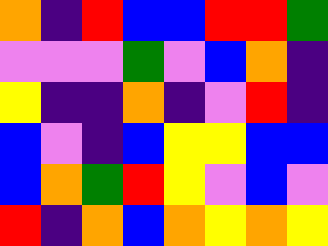[["orange", "indigo", "red", "blue", "blue", "red", "red", "green"], ["violet", "violet", "violet", "green", "violet", "blue", "orange", "indigo"], ["yellow", "indigo", "indigo", "orange", "indigo", "violet", "red", "indigo"], ["blue", "violet", "indigo", "blue", "yellow", "yellow", "blue", "blue"], ["blue", "orange", "green", "red", "yellow", "violet", "blue", "violet"], ["red", "indigo", "orange", "blue", "orange", "yellow", "orange", "yellow"]]